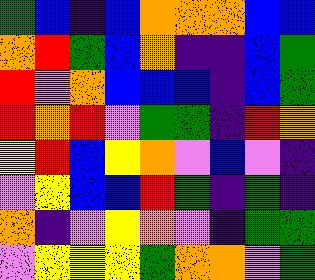[["green", "blue", "indigo", "blue", "orange", "orange", "orange", "blue", "blue"], ["orange", "red", "green", "blue", "orange", "indigo", "indigo", "blue", "green"], ["red", "violet", "orange", "blue", "blue", "blue", "indigo", "blue", "green"], ["red", "orange", "red", "violet", "green", "green", "indigo", "red", "orange"], ["yellow", "red", "blue", "yellow", "orange", "violet", "blue", "violet", "indigo"], ["violet", "yellow", "blue", "blue", "red", "green", "indigo", "green", "indigo"], ["orange", "indigo", "violet", "yellow", "orange", "violet", "indigo", "green", "green"], ["violet", "yellow", "yellow", "yellow", "green", "orange", "orange", "violet", "green"]]